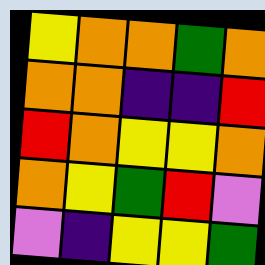[["yellow", "orange", "orange", "green", "orange"], ["orange", "orange", "indigo", "indigo", "red"], ["red", "orange", "yellow", "yellow", "orange"], ["orange", "yellow", "green", "red", "violet"], ["violet", "indigo", "yellow", "yellow", "green"]]